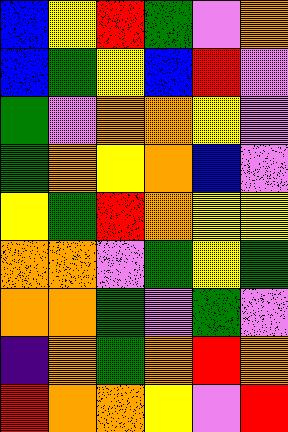[["blue", "yellow", "red", "green", "violet", "orange"], ["blue", "green", "yellow", "blue", "red", "violet"], ["green", "violet", "orange", "orange", "yellow", "violet"], ["green", "orange", "yellow", "orange", "blue", "violet"], ["yellow", "green", "red", "orange", "yellow", "yellow"], ["orange", "orange", "violet", "green", "yellow", "green"], ["orange", "orange", "green", "violet", "green", "violet"], ["indigo", "orange", "green", "orange", "red", "orange"], ["red", "orange", "orange", "yellow", "violet", "red"]]